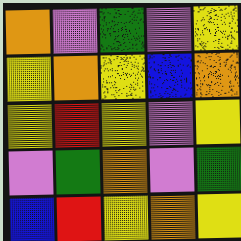[["orange", "violet", "green", "violet", "yellow"], ["yellow", "orange", "yellow", "blue", "orange"], ["yellow", "red", "yellow", "violet", "yellow"], ["violet", "green", "orange", "violet", "green"], ["blue", "red", "yellow", "orange", "yellow"]]